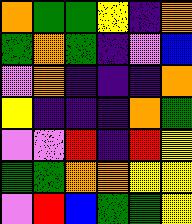[["orange", "green", "green", "yellow", "indigo", "orange"], ["green", "orange", "green", "indigo", "violet", "blue"], ["violet", "orange", "indigo", "indigo", "indigo", "orange"], ["yellow", "indigo", "indigo", "indigo", "orange", "green"], ["violet", "violet", "red", "indigo", "red", "yellow"], ["green", "green", "orange", "orange", "yellow", "yellow"], ["violet", "red", "blue", "green", "green", "yellow"]]